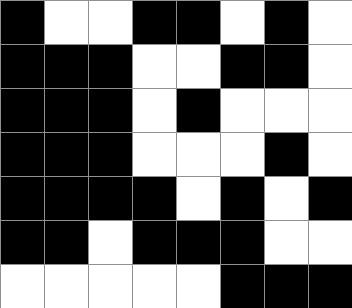[["black", "white", "white", "black", "black", "white", "black", "white"], ["black", "black", "black", "white", "white", "black", "black", "white"], ["black", "black", "black", "white", "black", "white", "white", "white"], ["black", "black", "black", "white", "white", "white", "black", "white"], ["black", "black", "black", "black", "white", "black", "white", "black"], ["black", "black", "white", "black", "black", "black", "white", "white"], ["white", "white", "white", "white", "white", "black", "black", "black"]]